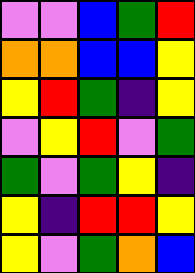[["violet", "violet", "blue", "green", "red"], ["orange", "orange", "blue", "blue", "yellow"], ["yellow", "red", "green", "indigo", "yellow"], ["violet", "yellow", "red", "violet", "green"], ["green", "violet", "green", "yellow", "indigo"], ["yellow", "indigo", "red", "red", "yellow"], ["yellow", "violet", "green", "orange", "blue"]]